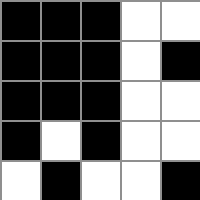[["black", "black", "black", "white", "white"], ["black", "black", "black", "white", "black"], ["black", "black", "black", "white", "white"], ["black", "white", "black", "white", "white"], ["white", "black", "white", "white", "black"]]